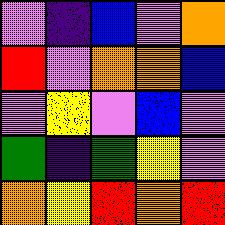[["violet", "indigo", "blue", "violet", "orange"], ["red", "violet", "orange", "orange", "blue"], ["violet", "yellow", "violet", "blue", "violet"], ["green", "indigo", "green", "yellow", "violet"], ["orange", "yellow", "red", "orange", "red"]]